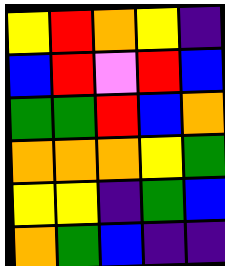[["yellow", "red", "orange", "yellow", "indigo"], ["blue", "red", "violet", "red", "blue"], ["green", "green", "red", "blue", "orange"], ["orange", "orange", "orange", "yellow", "green"], ["yellow", "yellow", "indigo", "green", "blue"], ["orange", "green", "blue", "indigo", "indigo"]]